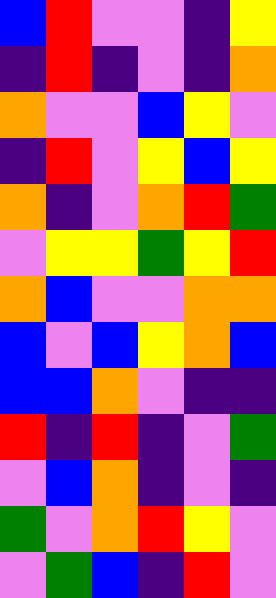[["blue", "red", "violet", "violet", "indigo", "yellow"], ["indigo", "red", "indigo", "violet", "indigo", "orange"], ["orange", "violet", "violet", "blue", "yellow", "violet"], ["indigo", "red", "violet", "yellow", "blue", "yellow"], ["orange", "indigo", "violet", "orange", "red", "green"], ["violet", "yellow", "yellow", "green", "yellow", "red"], ["orange", "blue", "violet", "violet", "orange", "orange"], ["blue", "violet", "blue", "yellow", "orange", "blue"], ["blue", "blue", "orange", "violet", "indigo", "indigo"], ["red", "indigo", "red", "indigo", "violet", "green"], ["violet", "blue", "orange", "indigo", "violet", "indigo"], ["green", "violet", "orange", "red", "yellow", "violet"], ["violet", "green", "blue", "indigo", "red", "violet"]]